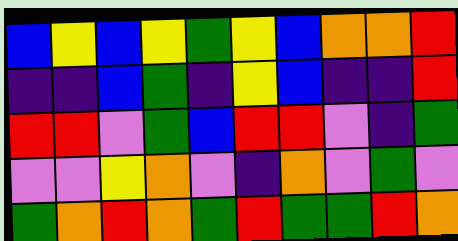[["blue", "yellow", "blue", "yellow", "green", "yellow", "blue", "orange", "orange", "red"], ["indigo", "indigo", "blue", "green", "indigo", "yellow", "blue", "indigo", "indigo", "red"], ["red", "red", "violet", "green", "blue", "red", "red", "violet", "indigo", "green"], ["violet", "violet", "yellow", "orange", "violet", "indigo", "orange", "violet", "green", "violet"], ["green", "orange", "red", "orange", "green", "red", "green", "green", "red", "orange"]]